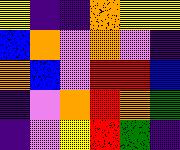[["yellow", "indigo", "indigo", "orange", "yellow", "yellow"], ["blue", "orange", "violet", "orange", "violet", "indigo"], ["orange", "blue", "violet", "red", "red", "blue"], ["indigo", "violet", "orange", "red", "orange", "green"], ["indigo", "violet", "yellow", "red", "green", "indigo"]]